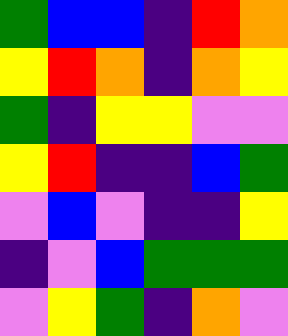[["green", "blue", "blue", "indigo", "red", "orange"], ["yellow", "red", "orange", "indigo", "orange", "yellow"], ["green", "indigo", "yellow", "yellow", "violet", "violet"], ["yellow", "red", "indigo", "indigo", "blue", "green"], ["violet", "blue", "violet", "indigo", "indigo", "yellow"], ["indigo", "violet", "blue", "green", "green", "green"], ["violet", "yellow", "green", "indigo", "orange", "violet"]]